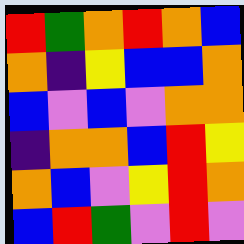[["red", "green", "orange", "red", "orange", "blue"], ["orange", "indigo", "yellow", "blue", "blue", "orange"], ["blue", "violet", "blue", "violet", "orange", "orange"], ["indigo", "orange", "orange", "blue", "red", "yellow"], ["orange", "blue", "violet", "yellow", "red", "orange"], ["blue", "red", "green", "violet", "red", "violet"]]